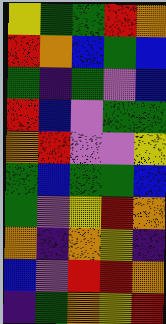[["yellow", "green", "green", "red", "orange"], ["red", "orange", "blue", "green", "blue"], ["green", "indigo", "green", "violet", "blue"], ["red", "blue", "violet", "green", "green"], ["orange", "red", "violet", "violet", "yellow"], ["green", "blue", "green", "green", "blue"], ["green", "violet", "yellow", "red", "orange"], ["orange", "indigo", "orange", "yellow", "indigo"], ["blue", "violet", "red", "red", "orange"], ["indigo", "green", "orange", "yellow", "red"]]